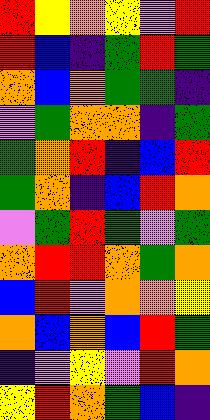[["red", "yellow", "orange", "yellow", "violet", "red"], ["red", "blue", "indigo", "green", "red", "green"], ["orange", "blue", "orange", "green", "green", "indigo"], ["violet", "green", "orange", "orange", "indigo", "green"], ["green", "orange", "red", "indigo", "blue", "red"], ["green", "orange", "indigo", "blue", "red", "orange"], ["violet", "green", "red", "green", "violet", "green"], ["orange", "red", "red", "orange", "green", "orange"], ["blue", "red", "violet", "orange", "orange", "yellow"], ["orange", "blue", "orange", "blue", "red", "green"], ["indigo", "violet", "yellow", "violet", "red", "orange"], ["yellow", "red", "orange", "green", "blue", "indigo"]]